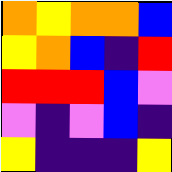[["orange", "yellow", "orange", "orange", "blue"], ["yellow", "orange", "blue", "indigo", "red"], ["red", "red", "red", "blue", "violet"], ["violet", "indigo", "violet", "blue", "indigo"], ["yellow", "indigo", "indigo", "indigo", "yellow"]]